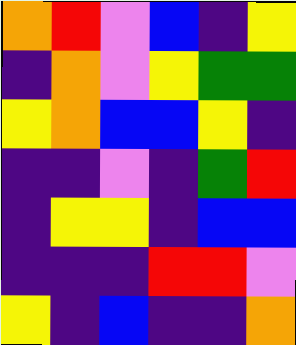[["orange", "red", "violet", "blue", "indigo", "yellow"], ["indigo", "orange", "violet", "yellow", "green", "green"], ["yellow", "orange", "blue", "blue", "yellow", "indigo"], ["indigo", "indigo", "violet", "indigo", "green", "red"], ["indigo", "yellow", "yellow", "indigo", "blue", "blue"], ["indigo", "indigo", "indigo", "red", "red", "violet"], ["yellow", "indigo", "blue", "indigo", "indigo", "orange"]]